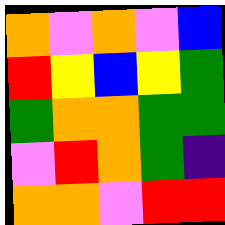[["orange", "violet", "orange", "violet", "blue"], ["red", "yellow", "blue", "yellow", "green"], ["green", "orange", "orange", "green", "green"], ["violet", "red", "orange", "green", "indigo"], ["orange", "orange", "violet", "red", "red"]]